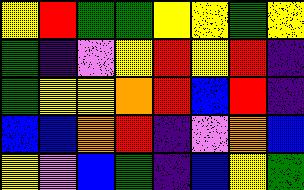[["yellow", "red", "green", "green", "yellow", "yellow", "green", "yellow"], ["green", "indigo", "violet", "yellow", "red", "yellow", "red", "indigo"], ["green", "yellow", "yellow", "orange", "red", "blue", "red", "indigo"], ["blue", "blue", "orange", "red", "indigo", "violet", "orange", "blue"], ["yellow", "violet", "blue", "green", "indigo", "blue", "yellow", "green"]]